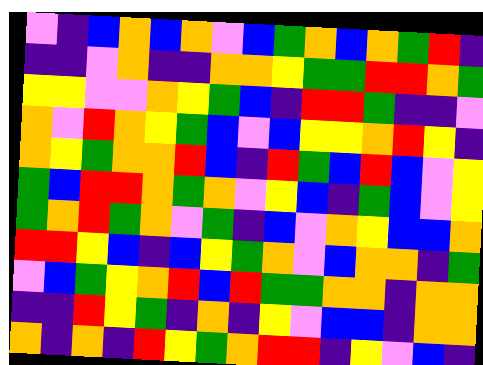[["violet", "indigo", "blue", "orange", "blue", "orange", "violet", "blue", "green", "orange", "blue", "orange", "green", "red", "indigo"], ["indigo", "indigo", "violet", "orange", "indigo", "indigo", "orange", "orange", "yellow", "green", "green", "red", "red", "orange", "green"], ["yellow", "yellow", "violet", "violet", "orange", "yellow", "green", "blue", "indigo", "red", "red", "green", "indigo", "indigo", "violet"], ["orange", "violet", "red", "orange", "yellow", "green", "blue", "violet", "blue", "yellow", "yellow", "orange", "red", "yellow", "indigo"], ["orange", "yellow", "green", "orange", "orange", "red", "blue", "indigo", "red", "green", "blue", "red", "blue", "violet", "yellow"], ["green", "blue", "red", "red", "orange", "green", "orange", "violet", "yellow", "blue", "indigo", "green", "blue", "violet", "yellow"], ["green", "orange", "red", "green", "orange", "violet", "green", "indigo", "blue", "violet", "orange", "yellow", "blue", "blue", "orange"], ["red", "red", "yellow", "blue", "indigo", "blue", "yellow", "green", "orange", "violet", "blue", "orange", "orange", "indigo", "green"], ["violet", "blue", "green", "yellow", "orange", "red", "blue", "red", "green", "green", "orange", "orange", "indigo", "orange", "orange"], ["indigo", "indigo", "red", "yellow", "green", "indigo", "orange", "indigo", "yellow", "violet", "blue", "blue", "indigo", "orange", "orange"], ["orange", "indigo", "orange", "indigo", "red", "yellow", "green", "orange", "red", "red", "indigo", "yellow", "violet", "blue", "indigo"]]